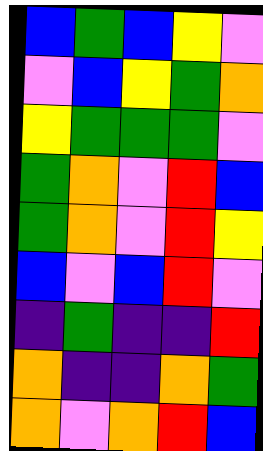[["blue", "green", "blue", "yellow", "violet"], ["violet", "blue", "yellow", "green", "orange"], ["yellow", "green", "green", "green", "violet"], ["green", "orange", "violet", "red", "blue"], ["green", "orange", "violet", "red", "yellow"], ["blue", "violet", "blue", "red", "violet"], ["indigo", "green", "indigo", "indigo", "red"], ["orange", "indigo", "indigo", "orange", "green"], ["orange", "violet", "orange", "red", "blue"]]